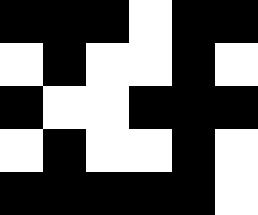[["black", "black", "black", "white", "black", "black"], ["white", "black", "white", "white", "black", "white"], ["black", "white", "white", "black", "black", "black"], ["white", "black", "white", "white", "black", "white"], ["black", "black", "black", "black", "black", "white"]]